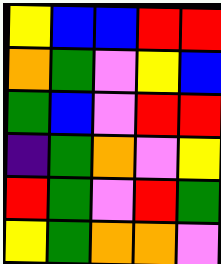[["yellow", "blue", "blue", "red", "red"], ["orange", "green", "violet", "yellow", "blue"], ["green", "blue", "violet", "red", "red"], ["indigo", "green", "orange", "violet", "yellow"], ["red", "green", "violet", "red", "green"], ["yellow", "green", "orange", "orange", "violet"]]